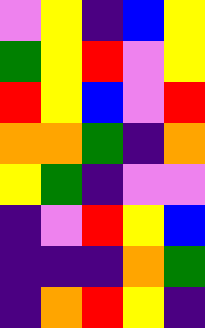[["violet", "yellow", "indigo", "blue", "yellow"], ["green", "yellow", "red", "violet", "yellow"], ["red", "yellow", "blue", "violet", "red"], ["orange", "orange", "green", "indigo", "orange"], ["yellow", "green", "indigo", "violet", "violet"], ["indigo", "violet", "red", "yellow", "blue"], ["indigo", "indigo", "indigo", "orange", "green"], ["indigo", "orange", "red", "yellow", "indigo"]]